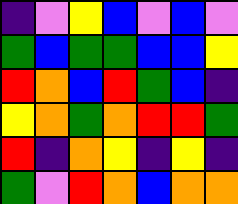[["indigo", "violet", "yellow", "blue", "violet", "blue", "violet"], ["green", "blue", "green", "green", "blue", "blue", "yellow"], ["red", "orange", "blue", "red", "green", "blue", "indigo"], ["yellow", "orange", "green", "orange", "red", "red", "green"], ["red", "indigo", "orange", "yellow", "indigo", "yellow", "indigo"], ["green", "violet", "red", "orange", "blue", "orange", "orange"]]